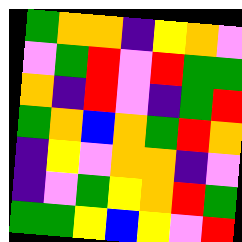[["green", "orange", "orange", "indigo", "yellow", "orange", "violet"], ["violet", "green", "red", "violet", "red", "green", "green"], ["orange", "indigo", "red", "violet", "indigo", "green", "red"], ["green", "orange", "blue", "orange", "green", "red", "orange"], ["indigo", "yellow", "violet", "orange", "orange", "indigo", "violet"], ["indigo", "violet", "green", "yellow", "orange", "red", "green"], ["green", "green", "yellow", "blue", "yellow", "violet", "red"]]